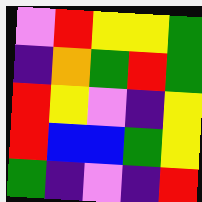[["violet", "red", "yellow", "yellow", "green"], ["indigo", "orange", "green", "red", "green"], ["red", "yellow", "violet", "indigo", "yellow"], ["red", "blue", "blue", "green", "yellow"], ["green", "indigo", "violet", "indigo", "red"]]